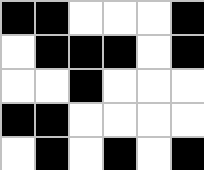[["black", "black", "white", "white", "white", "black"], ["white", "black", "black", "black", "white", "black"], ["white", "white", "black", "white", "white", "white"], ["black", "black", "white", "white", "white", "white"], ["white", "black", "white", "black", "white", "black"]]